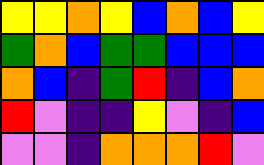[["yellow", "yellow", "orange", "yellow", "blue", "orange", "blue", "yellow"], ["green", "orange", "blue", "green", "green", "blue", "blue", "blue"], ["orange", "blue", "indigo", "green", "red", "indigo", "blue", "orange"], ["red", "violet", "indigo", "indigo", "yellow", "violet", "indigo", "blue"], ["violet", "violet", "indigo", "orange", "orange", "orange", "red", "violet"]]